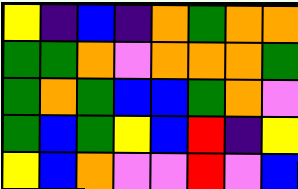[["yellow", "indigo", "blue", "indigo", "orange", "green", "orange", "orange"], ["green", "green", "orange", "violet", "orange", "orange", "orange", "green"], ["green", "orange", "green", "blue", "blue", "green", "orange", "violet"], ["green", "blue", "green", "yellow", "blue", "red", "indigo", "yellow"], ["yellow", "blue", "orange", "violet", "violet", "red", "violet", "blue"]]